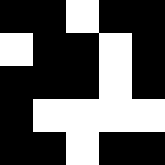[["black", "black", "white", "black", "black"], ["white", "black", "black", "white", "black"], ["black", "black", "black", "white", "black"], ["black", "white", "white", "white", "white"], ["black", "black", "white", "black", "black"]]